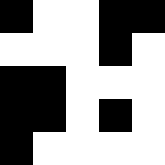[["black", "white", "white", "black", "black"], ["white", "white", "white", "black", "white"], ["black", "black", "white", "white", "white"], ["black", "black", "white", "black", "white"], ["black", "white", "white", "white", "white"]]